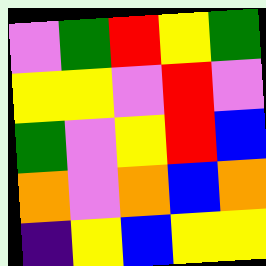[["violet", "green", "red", "yellow", "green"], ["yellow", "yellow", "violet", "red", "violet"], ["green", "violet", "yellow", "red", "blue"], ["orange", "violet", "orange", "blue", "orange"], ["indigo", "yellow", "blue", "yellow", "yellow"]]